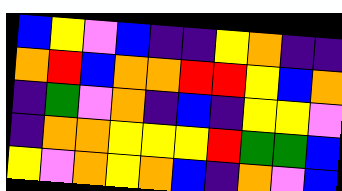[["blue", "yellow", "violet", "blue", "indigo", "indigo", "yellow", "orange", "indigo", "indigo"], ["orange", "red", "blue", "orange", "orange", "red", "red", "yellow", "blue", "orange"], ["indigo", "green", "violet", "orange", "indigo", "blue", "indigo", "yellow", "yellow", "violet"], ["indigo", "orange", "orange", "yellow", "yellow", "yellow", "red", "green", "green", "blue"], ["yellow", "violet", "orange", "yellow", "orange", "blue", "indigo", "orange", "violet", "blue"]]